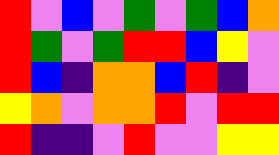[["red", "violet", "blue", "violet", "green", "violet", "green", "blue", "orange"], ["red", "green", "violet", "green", "red", "red", "blue", "yellow", "violet"], ["red", "blue", "indigo", "orange", "orange", "blue", "red", "indigo", "violet"], ["yellow", "orange", "violet", "orange", "orange", "red", "violet", "red", "red"], ["red", "indigo", "indigo", "violet", "red", "violet", "violet", "yellow", "yellow"]]